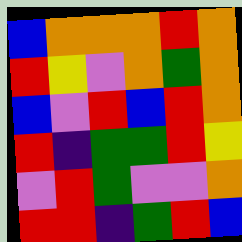[["blue", "orange", "orange", "orange", "red", "orange"], ["red", "yellow", "violet", "orange", "green", "orange"], ["blue", "violet", "red", "blue", "red", "orange"], ["red", "indigo", "green", "green", "red", "yellow"], ["violet", "red", "green", "violet", "violet", "orange"], ["red", "red", "indigo", "green", "red", "blue"]]